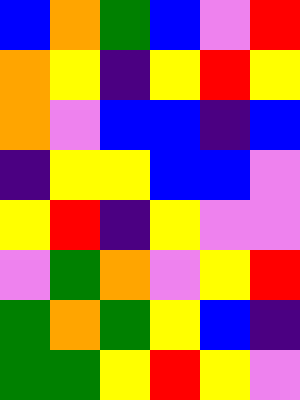[["blue", "orange", "green", "blue", "violet", "red"], ["orange", "yellow", "indigo", "yellow", "red", "yellow"], ["orange", "violet", "blue", "blue", "indigo", "blue"], ["indigo", "yellow", "yellow", "blue", "blue", "violet"], ["yellow", "red", "indigo", "yellow", "violet", "violet"], ["violet", "green", "orange", "violet", "yellow", "red"], ["green", "orange", "green", "yellow", "blue", "indigo"], ["green", "green", "yellow", "red", "yellow", "violet"]]